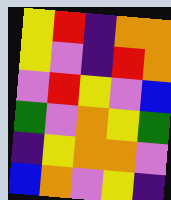[["yellow", "red", "indigo", "orange", "orange"], ["yellow", "violet", "indigo", "red", "orange"], ["violet", "red", "yellow", "violet", "blue"], ["green", "violet", "orange", "yellow", "green"], ["indigo", "yellow", "orange", "orange", "violet"], ["blue", "orange", "violet", "yellow", "indigo"]]